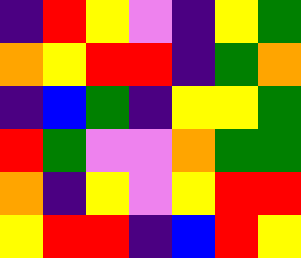[["indigo", "red", "yellow", "violet", "indigo", "yellow", "green"], ["orange", "yellow", "red", "red", "indigo", "green", "orange"], ["indigo", "blue", "green", "indigo", "yellow", "yellow", "green"], ["red", "green", "violet", "violet", "orange", "green", "green"], ["orange", "indigo", "yellow", "violet", "yellow", "red", "red"], ["yellow", "red", "red", "indigo", "blue", "red", "yellow"]]